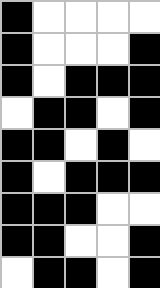[["black", "white", "white", "white", "white"], ["black", "white", "white", "white", "black"], ["black", "white", "black", "black", "black"], ["white", "black", "black", "white", "black"], ["black", "black", "white", "black", "white"], ["black", "white", "black", "black", "black"], ["black", "black", "black", "white", "white"], ["black", "black", "white", "white", "black"], ["white", "black", "black", "white", "black"]]